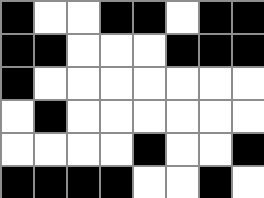[["black", "white", "white", "black", "black", "white", "black", "black"], ["black", "black", "white", "white", "white", "black", "black", "black"], ["black", "white", "white", "white", "white", "white", "white", "white"], ["white", "black", "white", "white", "white", "white", "white", "white"], ["white", "white", "white", "white", "black", "white", "white", "black"], ["black", "black", "black", "black", "white", "white", "black", "white"]]